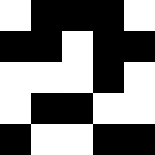[["white", "black", "black", "black", "white"], ["black", "black", "white", "black", "black"], ["white", "white", "white", "black", "white"], ["white", "black", "black", "white", "white"], ["black", "white", "white", "black", "black"]]